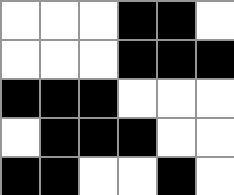[["white", "white", "white", "black", "black", "white"], ["white", "white", "white", "black", "black", "black"], ["black", "black", "black", "white", "white", "white"], ["white", "black", "black", "black", "white", "white"], ["black", "black", "white", "white", "black", "white"]]